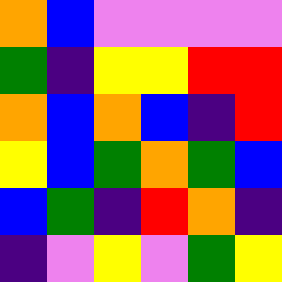[["orange", "blue", "violet", "violet", "violet", "violet"], ["green", "indigo", "yellow", "yellow", "red", "red"], ["orange", "blue", "orange", "blue", "indigo", "red"], ["yellow", "blue", "green", "orange", "green", "blue"], ["blue", "green", "indigo", "red", "orange", "indigo"], ["indigo", "violet", "yellow", "violet", "green", "yellow"]]